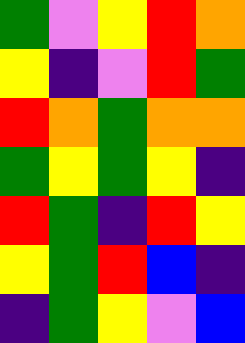[["green", "violet", "yellow", "red", "orange"], ["yellow", "indigo", "violet", "red", "green"], ["red", "orange", "green", "orange", "orange"], ["green", "yellow", "green", "yellow", "indigo"], ["red", "green", "indigo", "red", "yellow"], ["yellow", "green", "red", "blue", "indigo"], ["indigo", "green", "yellow", "violet", "blue"]]